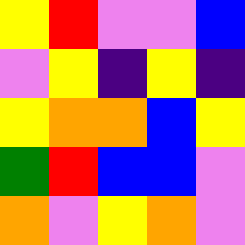[["yellow", "red", "violet", "violet", "blue"], ["violet", "yellow", "indigo", "yellow", "indigo"], ["yellow", "orange", "orange", "blue", "yellow"], ["green", "red", "blue", "blue", "violet"], ["orange", "violet", "yellow", "orange", "violet"]]